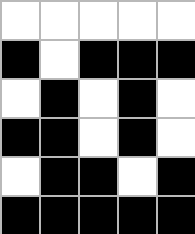[["white", "white", "white", "white", "white"], ["black", "white", "black", "black", "black"], ["white", "black", "white", "black", "white"], ["black", "black", "white", "black", "white"], ["white", "black", "black", "white", "black"], ["black", "black", "black", "black", "black"]]